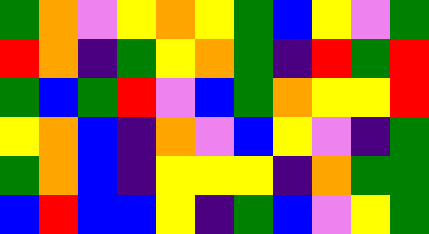[["green", "orange", "violet", "yellow", "orange", "yellow", "green", "blue", "yellow", "violet", "green"], ["red", "orange", "indigo", "green", "yellow", "orange", "green", "indigo", "red", "green", "red"], ["green", "blue", "green", "red", "violet", "blue", "green", "orange", "yellow", "yellow", "red"], ["yellow", "orange", "blue", "indigo", "orange", "violet", "blue", "yellow", "violet", "indigo", "green"], ["green", "orange", "blue", "indigo", "yellow", "yellow", "yellow", "indigo", "orange", "green", "green"], ["blue", "red", "blue", "blue", "yellow", "indigo", "green", "blue", "violet", "yellow", "green"]]